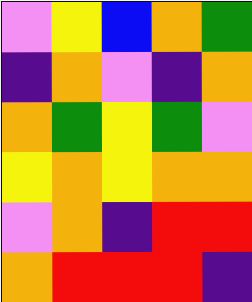[["violet", "yellow", "blue", "orange", "green"], ["indigo", "orange", "violet", "indigo", "orange"], ["orange", "green", "yellow", "green", "violet"], ["yellow", "orange", "yellow", "orange", "orange"], ["violet", "orange", "indigo", "red", "red"], ["orange", "red", "red", "red", "indigo"]]